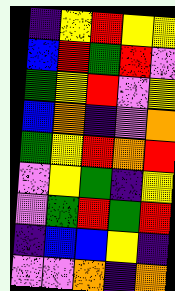[["indigo", "yellow", "red", "yellow", "yellow"], ["blue", "red", "green", "red", "violet"], ["green", "yellow", "red", "violet", "yellow"], ["blue", "orange", "indigo", "violet", "orange"], ["green", "yellow", "red", "orange", "red"], ["violet", "yellow", "green", "indigo", "yellow"], ["violet", "green", "red", "green", "red"], ["indigo", "blue", "blue", "yellow", "indigo"], ["violet", "violet", "orange", "indigo", "orange"]]